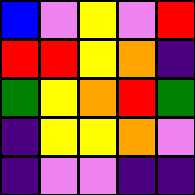[["blue", "violet", "yellow", "violet", "red"], ["red", "red", "yellow", "orange", "indigo"], ["green", "yellow", "orange", "red", "green"], ["indigo", "yellow", "yellow", "orange", "violet"], ["indigo", "violet", "violet", "indigo", "indigo"]]